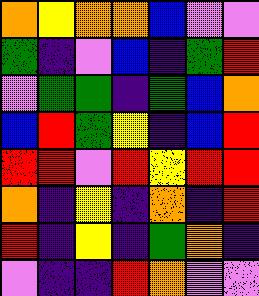[["orange", "yellow", "orange", "orange", "blue", "violet", "violet"], ["green", "indigo", "violet", "blue", "indigo", "green", "red"], ["violet", "green", "green", "indigo", "green", "blue", "orange"], ["blue", "red", "green", "yellow", "indigo", "blue", "red"], ["red", "red", "violet", "red", "yellow", "red", "red"], ["orange", "indigo", "yellow", "indigo", "orange", "indigo", "red"], ["red", "indigo", "yellow", "indigo", "green", "orange", "indigo"], ["violet", "indigo", "indigo", "red", "orange", "violet", "violet"]]